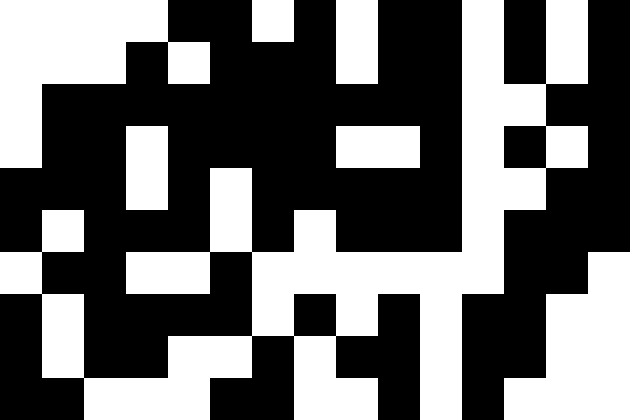[["white", "white", "white", "white", "black", "black", "white", "black", "white", "black", "black", "white", "black", "white", "black"], ["white", "white", "white", "black", "white", "black", "black", "black", "white", "black", "black", "white", "black", "white", "black"], ["white", "black", "black", "black", "black", "black", "black", "black", "black", "black", "black", "white", "white", "black", "black"], ["white", "black", "black", "white", "black", "black", "black", "black", "white", "white", "black", "white", "black", "white", "black"], ["black", "black", "black", "white", "black", "white", "black", "black", "black", "black", "black", "white", "white", "black", "black"], ["black", "white", "black", "black", "black", "white", "black", "white", "black", "black", "black", "white", "black", "black", "black"], ["white", "black", "black", "white", "white", "black", "white", "white", "white", "white", "white", "white", "black", "black", "white"], ["black", "white", "black", "black", "black", "black", "white", "black", "white", "black", "white", "black", "black", "white", "white"], ["black", "white", "black", "black", "white", "white", "black", "white", "black", "black", "white", "black", "black", "white", "white"], ["black", "black", "white", "white", "white", "black", "black", "white", "white", "black", "white", "black", "white", "white", "white"]]